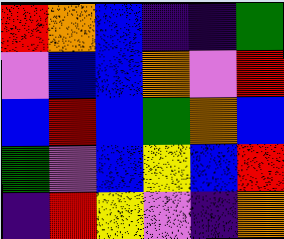[["red", "orange", "blue", "indigo", "indigo", "green"], ["violet", "blue", "blue", "orange", "violet", "red"], ["blue", "red", "blue", "green", "orange", "blue"], ["green", "violet", "blue", "yellow", "blue", "red"], ["indigo", "red", "yellow", "violet", "indigo", "orange"]]